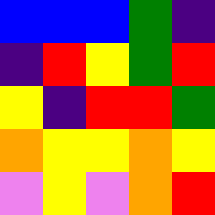[["blue", "blue", "blue", "green", "indigo"], ["indigo", "red", "yellow", "green", "red"], ["yellow", "indigo", "red", "red", "green"], ["orange", "yellow", "yellow", "orange", "yellow"], ["violet", "yellow", "violet", "orange", "red"]]